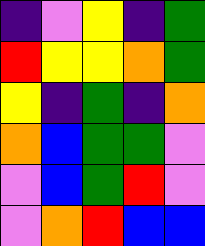[["indigo", "violet", "yellow", "indigo", "green"], ["red", "yellow", "yellow", "orange", "green"], ["yellow", "indigo", "green", "indigo", "orange"], ["orange", "blue", "green", "green", "violet"], ["violet", "blue", "green", "red", "violet"], ["violet", "orange", "red", "blue", "blue"]]